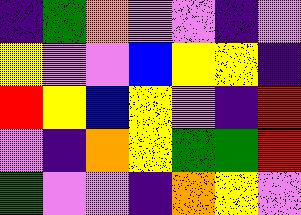[["indigo", "green", "orange", "violet", "violet", "indigo", "violet"], ["yellow", "violet", "violet", "blue", "yellow", "yellow", "indigo"], ["red", "yellow", "blue", "yellow", "violet", "indigo", "red"], ["violet", "indigo", "orange", "yellow", "green", "green", "red"], ["green", "violet", "violet", "indigo", "orange", "yellow", "violet"]]